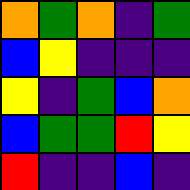[["orange", "green", "orange", "indigo", "green"], ["blue", "yellow", "indigo", "indigo", "indigo"], ["yellow", "indigo", "green", "blue", "orange"], ["blue", "green", "green", "red", "yellow"], ["red", "indigo", "indigo", "blue", "indigo"]]